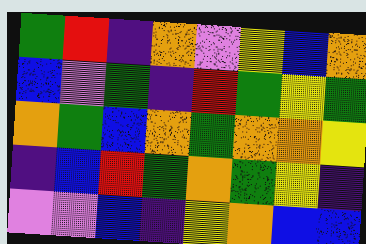[["green", "red", "indigo", "orange", "violet", "yellow", "blue", "orange"], ["blue", "violet", "green", "indigo", "red", "green", "yellow", "green"], ["orange", "green", "blue", "orange", "green", "orange", "orange", "yellow"], ["indigo", "blue", "red", "green", "orange", "green", "yellow", "indigo"], ["violet", "violet", "blue", "indigo", "yellow", "orange", "blue", "blue"]]